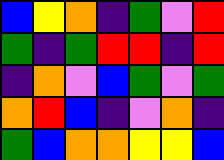[["blue", "yellow", "orange", "indigo", "green", "violet", "red"], ["green", "indigo", "green", "red", "red", "indigo", "red"], ["indigo", "orange", "violet", "blue", "green", "violet", "green"], ["orange", "red", "blue", "indigo", "violet", "orange", "indigo"], ["green", "blue", "orange", "orange", "yellow", "yellow", "blue"]]